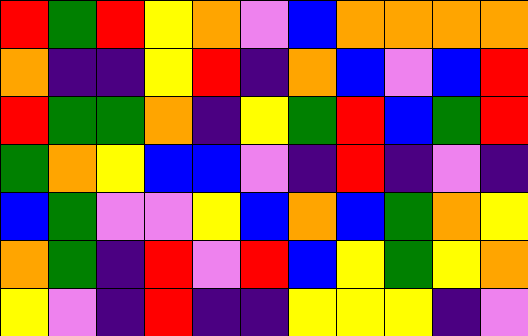[["red", "green", "red", "yellow", "orange", "violet", "blue", "orange", "orange", "orange", "orange"], ["orange", "indigo", "indigo", "yellow", "red", "indigo", "orange", "blue", "violet", "blue", "red"], ["red", "green", "green", "orange", "indigo", "yellow", "green", "red", "blue", "green", "red"], ["green", "orange", "yellow", "blue", "blue", "violet", "indigo", "red", "indigo", "violet", "indigo"], ["blue", "green", "violet", "violet", "yellow", "blue", "orange", "blue", "green", "orange", "yellow"], ["orange", "green", "indigo", "red", "violet", "red", "blue", "yellow", "green", "yellow", "orange"], ["yellow", "violet", "indigo", "red", "indigo", "indigo", "yellow", "yellow", "yellow", "indigo", "violet"]]